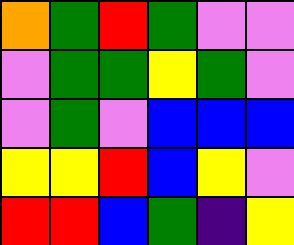[["orange", "green", "red", "green", "violet", "violet"], ["violet", "green", "green", "yellow", "green", "violet"], ["violet", "green", "violet", "blue", "blue", "blue"], ["yellow", "yellow", "red", "blue", "yellow", "violet"], ["red", "red", "blue", "green", "indigo", "yellow"]]